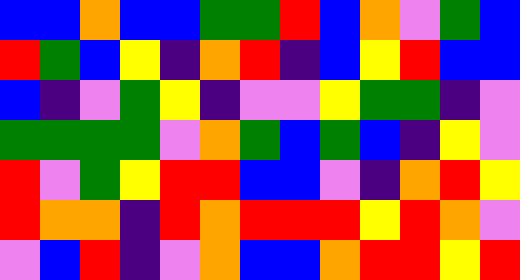[["blue", "blue", "orange", "blue", "blue", "green", "green", "red", "blue", "orange", "violet", "green", "blue"], ["red", "green", "blue", "yellow", "indigo", "orange", "red", "indigo", "blue", "yellow", "red", "blue", "blue"], ["blue", "indigo", "violet", "green", "yellow", "indigo", "violet", "violet", "yellow", "green", "green", "indigo", "violet"], ["green", "green", "green", "green", "violet", "orange", "green", "blue", "green", "blue", "indigo", "yellow", "violet"], ["red", "violet", "green", "yellow", "red", "red", "blue", "blue", "violet", "indigo", "orange", "red", "yellow"], ["red", "orange", "orange", "indigo", "red", "orange", "red", "red", "red", "yellow", "red", "orange", "violet"], ["violet", "blue", "red", "indigo", "violet", "orange", "blue", "blue", "orange", "red", "red", "yellow", "red"]]